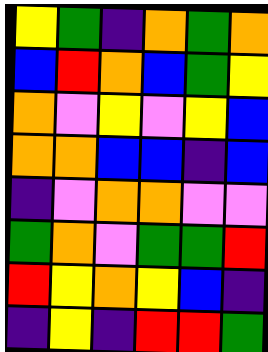[["yellow", "green", "indigo", "orange", "green", "orange"], ["blue", "red", "orange", "blue", "green", "yellow"], ["orange", "violet", "yellow", "violet", "yellow", "blue"], ["orange", "orange", "blue", "blue", "indigo", "blue"], ["indigo", "violet", "orange", "orange", "violet", "violet"], ["green", "orange", "violet", "green", "green", "red"], ["red", "yellow", "orange", "yellow", "blue", "indigo"], ["indigo", "yellow", "indigo", "red", "red", "green"]]